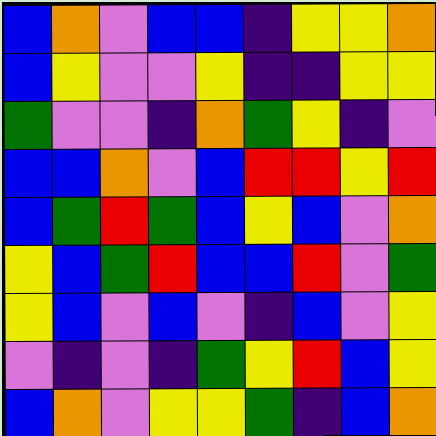[["blue", "orange", "violet", "blue", "blue", "indigo", "yellow", "yellow", "orange"], ["blue", "yellow", "violet", "violet", "yellow", "indigo", "indigo", "yellow", "yellow"], ["green", "violet", "violet", "indigo", "orange", "green", "yellow", "indigo", "violet"], ["blue", "blue", "orange", "violet", "blue", "red", "red", "yellow", "red"], ["blue", "green", "red", "green", "blue", "yellow", "blue", "violet", "orange"], ["yellow", "blue", "green", "red", "blue", "blue", "red", "violet", "green"], ["yellow", "blue", "violet", "blue", "violet", "indigo", "blue", "violet", "yellow"], ["violet", "indigo", "violet", "indigo", "green", "yellow", "red", "blue", "yellow"], ["blue", "orange", "violet", "yellow", "yellow", "green", "indigo", "blue", "orange"]]